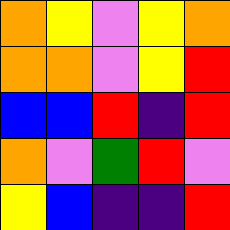[["orange", "yellow", "violet", "yellow", "orange"], ["orange", "orange", "violet", "yellow", "red"], ["blue", "blue", "red", "indigo", "red"], ["orange", "violet", "green", "red", "violet"], ["yellow", "blue", "indigo", "indigo", "red"]]